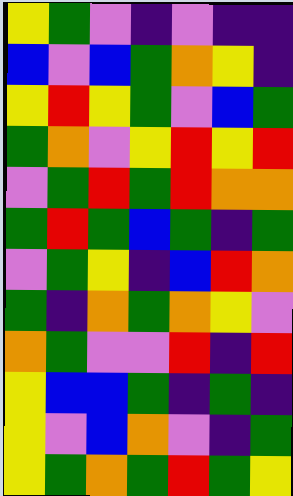[["yellow", "green", "violet", "indigo", "violet", "indigo", "indigo"], ["blue", "violet", "blue", "green", "orange", "yellow", "indigo"], ["yellow", "red", "yellow", "green", "violet", "blue", "green"], ["green", "orange", "violet", "yellow", "red", "yellow", "red"], ["violet", "green", "red", "green", "red", "orange", "orange"], ["green", "red", "green", "blue", "green", "indigo", "green"], ["violet", "green", "yellow", "indigo", "blue", "red", "orange"], ["green", "indigo", "orange", "green", "orange", "yellow", "violet"], ["orange", "green", "violet", "violet", "red", "indigo", "red"], ["yellow", "blue", "blue", "green", "indigo", "green", "indigo"], ["yellow", "violet", "blue", "orange", "violet", "indigo", "green"], ["yellow", "green", "orange", "green", "red", "green", "yellow"]]